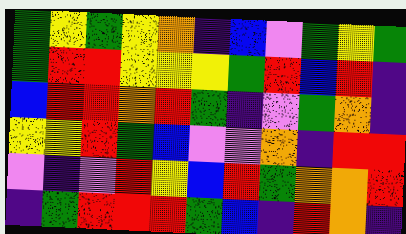[["green", "yellow", "green", "yellow", "orange", "indigo", "blue", "violet", "green", "yellow", "green"], ["green", "red", "red", "yellow", "yellow", "yellow", "green", "red", "blue", "red", "indigo"], ["blue", "red", "red", "orange", "red", "green", "indigo", "violet", "green", "orange", "indigo"], ["yellow", "yellow", "red", "green", "blue", "violet", "violet", "orange", "indigo", "red", "red"], ["violet", "indigo", "violet", "red", "yellow", "blue", "red", "green", "orange", "orange", "red"], ["indigo", "green", "red", "red", "red", "green", "blue", "indigo", "red", "orange", "indigo"]]